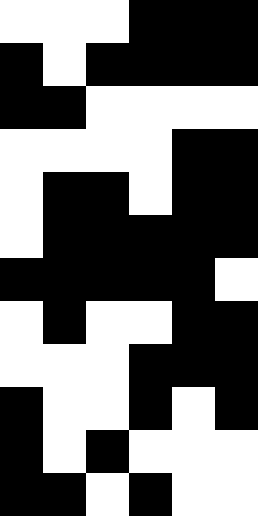[["white", "white", "white", "black", "black", "black"], ["black", "white", "black", "black", "black", "black"], ["black", "black", "white", "white", "white", "white"], ["white", "white", "white", "white", "black", "black"], ["white", "black", "black", "white", "black", "black"], ["white", "black", "black", "black", "black", "black"], ["black", "black", "black", "black", "black", "white"], ["white", "black", "white", "white", "black", "black"], ["white", "white", "white", "black", "black", "black"], ["black", "white", "white", "black", "white", "black"], ["black", "white", "black", "white", "white", "white"], ["black", "black", "white", "black", "white", "white"]]